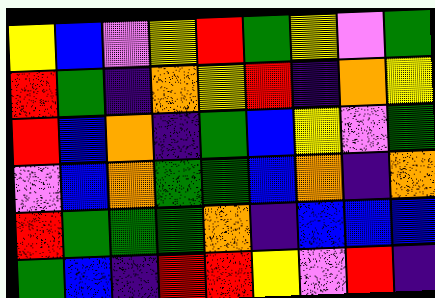[["yellow", "blue", "violet", "yellow", "red", "green", "yellow", "violet", "green"], ["red", "green", "indigo", "orange", "yellow", "red", "indigo", "orange", "yellow"], ["red", "blue", "orange", "indigo", "green", "blue", "yellow", "violet", "green"], ["violet", "blue", "orange", "green", "green", "blue", "orange", "indigo", "orange"], ["red", "green", "green", "green", "orange", "indigo", "blue", "blue", "blue"], ["green", "blue", "indigo", "red", "red", "yellow", "violet", "red", "indigo"]]